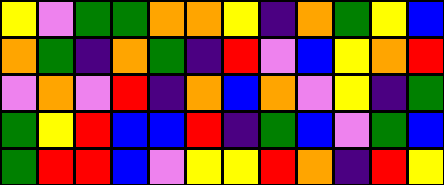[["yellow", "violet", "green", "green", "orange", "orange", "yellow", "indigo", "orange", "green", "yellow", "blue"], ["orange", "green", "indigo", "orange", "green", "indigo", "red", "violet", "blue", "yellow", "orange", "red"], ["violet", "orange", "violet", "red", "indigo", "orange", "blue", "orange", "violet", "yellow", "indigo", "green"], ["green", "yellow", "red", "blue", "blue", "red", "indigo", "green", "blue", "violet", "green", "blue"], ["green", "red", "red", "blue", "violet", "yellow", "yellow", "red", "orange", "indigo", "red", "yellow"]]